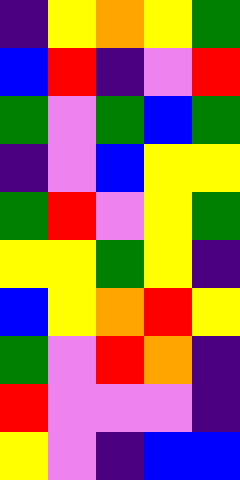[["indigo", "yellow", "orange", "yellow", "green"], ["blue", "red", "indigo", "violet", "red"], ["green", "violet", "green", "blue", "green"], ["indigo", "violet", "blue", "yellow", "yellow"], ["green", "red", "violet", "yellow", "green"], ["yellow", "yellow", "green", "yellow", "indigo"], ["blue", "yellow", "orange", "red", "yellow"], ["green", "violet", "red", "orange", "indigo"], ["red", "violet", "violet", "violet", "indigo"], ["yellow", "violet", "indigo", "blue", "blue"]]